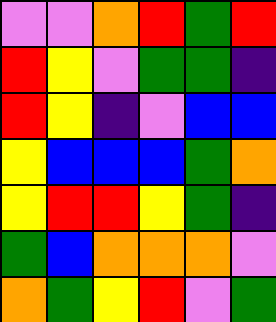[["violet", "violet", "orange", "red", "green", "red"], ["red", "yellow", "violet", "green", "green", "indigo"], ["red", "yellow", "indigo", "violet", "blue", "blue"], ["yellow", "blue", "blue", "blue", "green", "orange"], ["yellow", "red", "red", "yellow", "green", "indigo"], ["green", "blue", "orange", "orange", "orange", "violet"], ["orange", "green", "yellow", "red", "violet", "green"]]